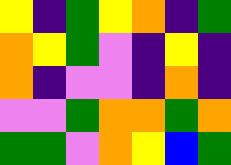[["yellow", "indigo", "green", "yellow", "orange", "indigo", "green"], ["orange", "yellow", "green", "violet", "indigo", "yellow", "indigo"], ["orange", "indigo", "violet", "violet", "indigo", "orange", "indigo"], ["violet", "violet", "green", "orange", "orange", "green", "orange"], ["green", "green", "violet", "orange", "yellow", "blue", "green"]]